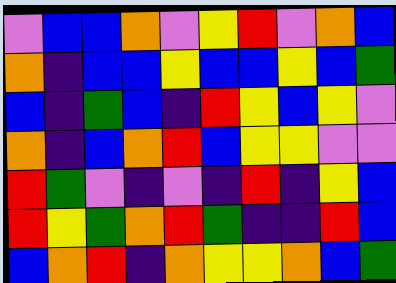[["violet", "blue", "blue", "orange", "violet", "yellow", "red", "violet", "orange", "blue"], ["orange", "indigo", "blue", "blue", "yellow", "blue", "blue", "yellow", "blue", "green"], ["blue", "indigo", "green", "blue", "indigo", "red", "yellow", "blue", "yellow", "violet"], ["orange", "indigo", "blue", "orange", "red", "blue", "yellow", "yellow", "violet", "violet"], ["red", "green", "violet", "indigo", "violet", "indigo", "red", "indigo", "yellow", "blue"], ["red", "yellow", "green", "orange", "red", "green", "indigo", "indigo", "red", "blue"], ["blue", "orange", "red", "indigo", "orange", "yellow", "yellow", "orange", "blue", "green"]]